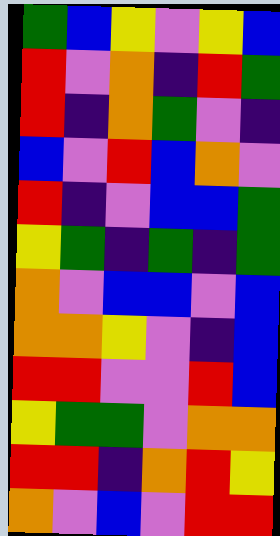[["green", "blue", "yellow", "violet", "yellow", "blue"], ["red", "violet", "orange", "indigo", "red", "green"], ["red", "indigo", "orange", "green", "violet", "indigo"], ["blue", "violet", "red", "blue", "orange", "violet"], ["red", "indigo", "violet", "blue", "blue", "green"], ["yellow", "green", "indigo", "green", "indigo", "green"], ["orange", "violet", "blue", "blue", "violet", "blue"], ["orange", "orange", "yellow", "violet", "indigo", "blue"], ["red", "red", "violet", "violet", "red", "blue"], ["yellow", "green", "green", "violet", "orange", "orange"], ["red", "red", "indigo", "orange", "red", "yellow"], ["orange", "violet", "blue", "violet", "red", "red"]]